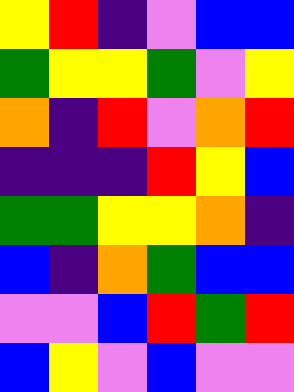[["yellow", "red", "indigo", "violet", "blue", "blue"], ["green", "yellow", "yellow", "green", "violet", "yellow"], ["orange", "indigo", "red", "violet", "orange", "red"], ["indigo", "indigo", "indigo", "red", "yellow", "blue"], ["green", "green", "yellow", "yellow", "orange", "indigo"], ["blue", "indigo", "orange", "green", "blue", "blue"], ["violet", "violet", "blue", "red", "green", "red"], ["blue", "yellow", "violet", "blue", "violet", "violet"]]